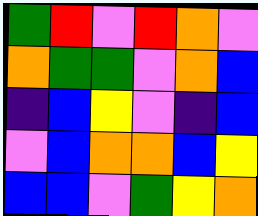[["green", "red", "violet", "red", "orange", "violet"], ["orange", "green", "green", "violet", "orange", "blue"], ["indigo", "blue", "yellow", "violet", "indigo", "blue"], ["violet", "blue", "orange", "orange", "blue", "yellow"], ["blue", "blue", "violet", "green", "yellow", "orange"]]